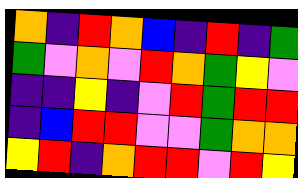[["orange", "indigo", "red", "orange", "blue", "indigo", "red", "indigo", "green"], ["green", "violet", "orange", "violet", "red", "orange", "green", "yellow", "violet"], ["indigo", "indigo", "yellow", "indigo", "violet", "red", "green", "red", "red"], ["indigo", "blue", "red", "red", "violet", "violet", "green", "orange", "orange"], ["yellow", "red", "indigo", "orange", "red", "red", "violet", "red", "yellow"]]